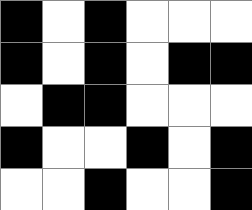[["black", "white", "black", "white", "white", "white"], ["black", "white", "black", "white", "black", "black"], ["white", "black", "black", "white", "white", "white"], ["black", "white", "white", "black", "white", "black"], ["white", "white", "black", "white", "white", "black"]]